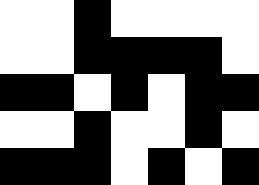[["white", "white", "black", "white", "white", "white", "white"], ["white", "white", "black", "black", "black", "black", "white"], ["black", "black", "white", "black", "white", "black", "black"], ["white", "white", "black", "white", "white", "black", "white"], ["black", "black", "black", "white", "black", "white", "black"]]